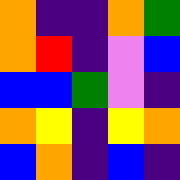[["orange", "indigo", "indigo", "orange", "green"], ["orange", "red", "indigo", "violet", "blue"], ["blue", "blue", "green", "violet", "indigo"], ["orange", "yellow", "indigo", "yellow", "orange"], ["blue", "orange", "indigo", "blue", "indigo"]]